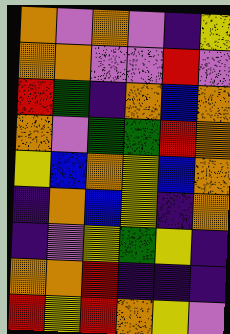[["orange", "violet", "orange", "violet", "indigo", "yellow"], ["orange", "orange", "violet", "violet", "red", "violet"], ["red", "green", "indigo", "orange", "blue", "orange"], ["orange", "violet", "green", "green", "red", "orange"], ["yellow", "blue", "orange", "yellow", "blue", "orange"], ["indigo", "orange", "blue", "yellow", "indigo", "orange"], ["indigo", "violet", "yellow", "green", "yellow", "indigo"], ["orange", "orange", "red", "indigo", "indigo", "indigo"], ["red", "yellow", "red", "orange", "yellow", "violet"]]